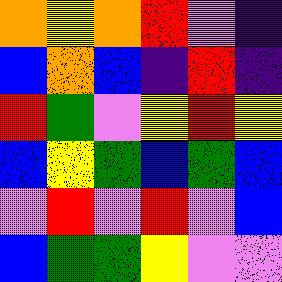[["orange", "yellow", "orange", "red", "violet", "indigo"], ["blue", "orange", "blue", "indigo", "red", "indigo"], ["red", "green", "violet", "yellow", "red", "yellow"], ["blue", "yellow", "green", "blue", "green", "blue"], ["violet", "red", "violet", "red", "violet", "blue"], ["blue", "green", "green", "yellow", "violet", "violet"]]